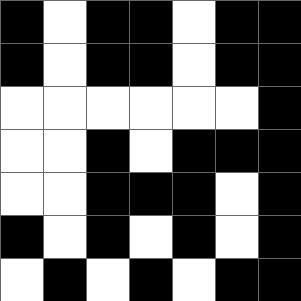[["black", "white", "black", "black", "white", "black", "black"], ["black", "white", "black", "black", "white", "black", "black"], ["white", "white", "white", "white", "white", "white", "black"], ["white", "white", "black", "white", "black", "black", "black"], ["white", "white", "black", "black", "black", "white", "black"], ["black", "white", "black", "white", "black", "white", "black"], ["white", "black", "white", "black", "white", "black", "black"]]